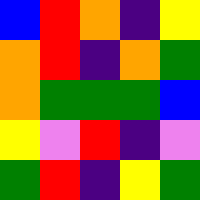[["blue", "red", "orange", "indigo", "yellow"], ["orange", "red", "indigo", "orange", "green"], ["orange", "green", "green", "green", "blue"], ["yellow", "violet", "red", "indigo", "violet"], ["green", "red", "indigo", "yellow", "green"]]